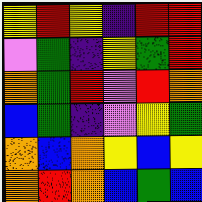[["yellow", "red", "yellow", "indigo", "red", "red"], ["violet", "green", "indigo", "yellow", "green", "red"], ["orange", "green", "red", "violet", "red", "orange"], ["blue", "green", "indigo", "violet", "yellow", "green"], ["orange", "blue", "orange", "yellow", "blue", "yellow"], ["orange", "red", "orange", "blue", "green", "blue"]]